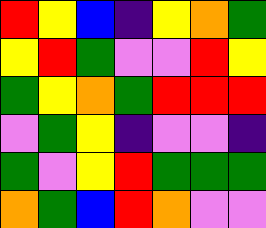[["red", "yellow", "blue", "indigo", "yellow", "orange", "green"], ["yellow", "red", "green", "violet", "violet", "red", "yellow"], ["green", "yellow", "orange", "green", "red", "red", "red"], ["violet", "green", "yellow", "indigo", "violet", "violet", "indigo"], ["green", "violet", "yellow", "red", "green", "green", "green"], ["orange", "green", "blue", "red", "orange", "violet", "violet"]]